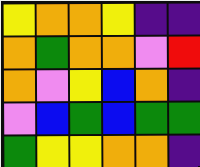[["yellow", "orange", "orange", "yellow", "indigo", "indigo"], ["orange", "green", "orange", "orange", "violet", "red"], ["orange", "violet", "yellow", "blue", "orange", "indigo"], ["violet", "blue", "green", "blue", "green", "green"], ["green", "yellow", "yellow", "orange", "orange", "indigo"]]